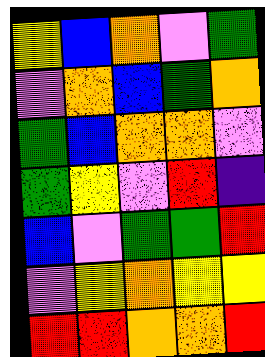[["yellow", "blue", "orange", "violet", "green"], ["violet", "orange", "blue", "green", "orange"], ["green", "blue", "orange", "orange", "violet"], ["green", "yellow", "violet", "red", "indigo"], ["blue", "violet", "green", "green", "red"], ["violet", "yellow", "orange", "yellow", "yellow"], ["red", "red", "orange", "orange", "red"]]